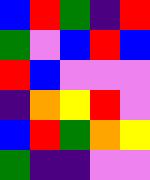[["blue", "red", "green", "indigo", "red"], ["green", "violet", "blue", "red", "blue"], ["red", "blue", "violet", "violet", "violet"], ["indigo", "orange", "yellow", "red", "violet"], ["blue", "red", "green", "orange", "yellow"], ["green", "indigo", "indigo", "violet", "violet"]]